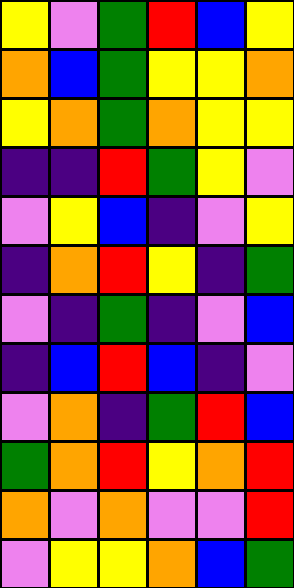[["yellow", "violet", "green", "red", "blue", "yellow"], ["orange", "blue", "green", "yellow", "yellow", "orange"], ["yellow", "orange", "green", "orange", "yellow", "yellow"], ["indigo", "indigo", "red", "green", "yellow", "violet"], ["violet", "yellow", "blue", "indigo", "violet", "yellow"], ["indigo", "orange", "red", "yellow", "indigo", "green"], ["violet", "indigo", "green", "indigo", "violet", "blue"], ["indigo", "blue", "red", "blue", "indigo", "violet"], ["violet", "orange", "indigo", "green", "red", "blue"], ["green", "orange", "red", "yellow", "orange", "red"], ["orange", "violet", "orange", "violet", "violet", "red"], ["violet", "yellow", "yellow", "orange", "blue", "green"]]